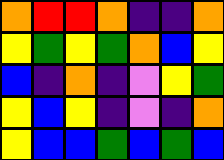[["orange", "red", "red", "orange", "indigo", "indigo", "orange"], ["yellow", "green", "yellow", "green", "orange", "blue", "yellow"], ["blue", "indigo", "orange", "indigo", "violet", "yellow", "green"], ["yellow", "blue", "yellow", "indigo", "violet", "indigo", "orange"], ["yellow", "blue", "blue", "green", "blue", "green", "blue"]]